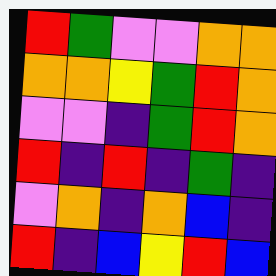[["red", "green", "violet", "violet", "orange", "orange"], ["orange", "orange", "yellow", "green", "red", "orange"], ["violet", "violet", "indigo", "green", "red", "orange"], ["red", "indigo", "red", "indigo", "green", "indigo"], ["violet", "orange", "indigo", "orange", "blue", "indigo"], ["red", "indigo", "blue", "yellow", "red", "blue"]]